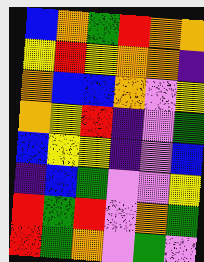[["blue", "orange", "green", "red", "orange", "orange"], ["yellow", "red", "yellow", "orange", "orange", "indigo"], ["orange", "blue", "blue", "orange", "violet", "yellow"], ["orange", "yellow", "red", "indigo", "violet", "green"], ["blue", "yellow", "yellow", "indigo", "violet", "blue"], ["indigo", "blue", "green", "violet", "violet", "yellow"], ["red", "green", "red", "violet", "orange", "green"], ["red", "green", "orange", "violet", "green", "violet"]]